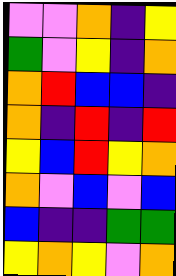[["violet", "violet", "orange", "indigo", "yellow"], ["green", "violet", "yellow", "indigo", "orange"], ["orange", "red", "blue", "blue", "indigo"], ["orange", "indigo", "red", "indigo", "red"], ["yellow", "blue", "red", "yellow", "orange"], ["orange", "violet", "blue", "violet", "blue"], ["blue", "indigo", "indigo", "green", "green"], ["yellow", "orange", "yellow", "violet", "orange"]]